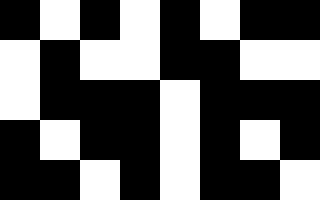[["black", "white", "black", "white", "black", "white", "black", "black"], ["white", "black", "white", "white", "black", "black", "white", "white"], ["white", "black", "black", "black", "white", "black", "black", "black"], ["black", "white", "black", "black", "white", "black", "white", "black"], ["black", "black", "white", "black", "white", "black", "black", "white"]]